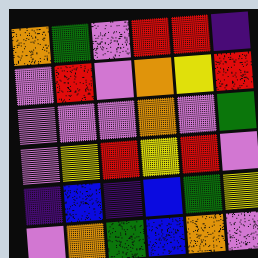[["orange", "green", "violet", "red", "red", "indigo"], ["violet", "red", "violet", "orange", "yellow", "red"], ["violet", "violet", "violet", "orange", "violet", "green"], ["violet", "yellow", "red", "yellow", "red", "violet"], ["indigo", "blue", "indigo", "blue", "green", "yellow"], ["violet", "orange", "green", "blue", "orange", "violet"]]